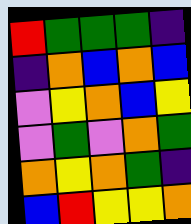[["red", "green", "green", "green", "indigo"], ["indigo", "orange", "blue", "orange", "blue"], ["violet", "yellow", "orange", "blue", "yellow"], ["violet", "green", "violet", "orange", "green"], ["orange", "yellow", "orange", "green", "indigo"], ["blue", "red", "yellow", "yellow", "orange"]]